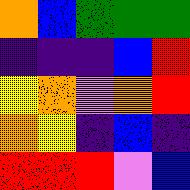[["orange", "blue", "green", "green", "green"], ["indigo", "indigo", "indigo", "blue", "red"], ["yellow", "orange", "violet", "orange", "red"], ["orange", "yellow", "indigo", "blue", "indigo"], ["red", "red", "red", "violet", "blue"]]